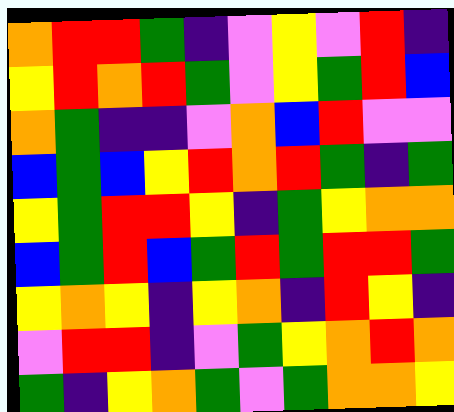[["orange", "red", "red", "green", "indigo", "violet", "yellow", "violet", "red", "indigo"], ["yellow", "red", "orange", "red", "green", "violet", "yellow", "green", "red", "blue"], ["orange", "green", "indigo", "indigo", "violet", "orange", "blue", "red", "violet", "violet"], ["blue", "green", "blue", "yellow", "red", "orange", "red", "green", "indigo", "green"], ["yellow", "green", "red", "red", "yellow", "indigo", "green", "yellow", "orange", "orange"], ["blue", "green", "red", "blue", "green", "red", "green", "red", "red", "green"], ["yellow", "orange", "yellow", "indigo", "yellow", "orange", "indigo", "red", "yellow", "indigo"], ["violet", "red", "red", "indigo", "violet", "green", "yellow", "orange", "red", "orange"], ["green", "indigo", "yellow", "orange", "green", "violet", "green", "orange", "orange", "yellow"]]